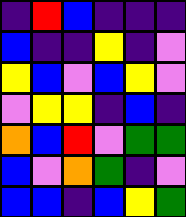[["indigo", "red", "blue", "indigo", "indigo", "indigo"], ["blue", "indigo", "indigo", "yellow", "indigo", "violet"], ["yellow", "blue", "violet", "blue", "yellow", "violet"], ["violet", "yellow", "yellow", "indigo", "blue", "indigo"], ["orange", "blue", "red", "violet", "green", "green"], ["blue", "violet", "orange", "green", "indigo", "violet"], ["blue", "blue", "indigo", "blue", "yellow", "green"]]